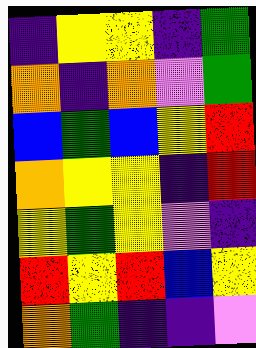[["indigo", "yellow", "yellow", "indigo", "green"], ["orange", "indigo", "orange", "violet", "green"], ["blue", "green", "blue", "yellow", "red"], ["orange", "yellow", "yellow", "indigo", "red"], ["yellow", "green", "yellow", "violet", "indigo"], ["red", "yellow", "red", "blue", "yellow"], ["orange", "green", "indigo", "indigo", "violet"]]